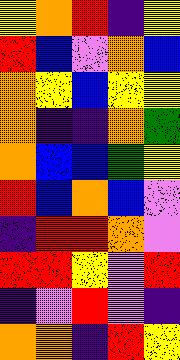[["yellow", "orange", "red", "indigo", "yellow"], ["red", "blue", "violet", "orange", "blue"], ["orange", "yellow", "blue", "yellow", "yellow"], ["orange", "indigo", "indigo", "orange", "green"], ["orange", "blue", "blue", "green", "yellow"], ["red", "blue", "orange", "blue", "violet"], ["indigo", "red", "red", "orange", "violet"], ["red", "red", "yellow", "violet", "red"], ["indigo", "violet", "red", "violet", "indigo"], ["orange", "orange", "indigo", "red", "yellow"]]